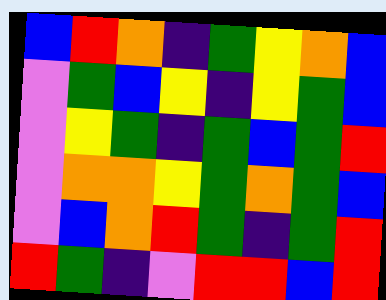[["blue", "red", "orange", "indigo", "green", "yellow", "orange", "blue"], ["violet", "green", "blue", "yellow", "indigo", "yellow", "green", "blue"], ["violet", "yellow", "green", "indigo", "green", "blue", "green", "red"], ["violet", "orange", "orange", "yellow", "green", "orange", "green", "blue"], ["violet", "blue", "orange", "red", "green", "indigo", "green", "red"], ["red", "green", "indigo", "violet", "red", "red", "blue", "red"]]